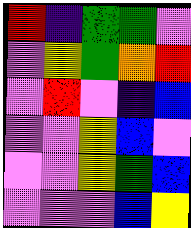[["red", "indigo", "green", "green", "violet"], ["violet", "yellow", "green", "orange", "red"], ["violet", "red", "violet", "indigo", "blue"], ["violet", "violet", "yellow", "blue", "violet"], ["violet", "violet", "yellow", "green", "blue"], ["violet", "violet", "violet", "blue", "yellow"]]